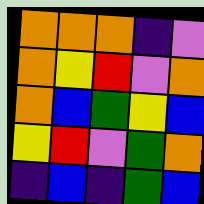[["orange", "orange", "orange", "indigo", "violet"], ["orange", "yellow", "red", "violet", "orange"], ["orange", "blue", "green", "yellow", "blue"], ["yellow", "red", "violet", "green", "orange"], ["indigo", "blue", "indigo", "green", "blue"]]